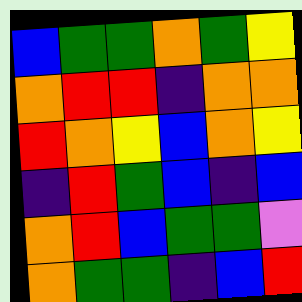[["blue", "green", "green", "orange", "green", "yellow"], ["orange", "red", "red", "indigo", "orange", "orange"], ["red", "orange", "yellow", "blue", "orange", "yellow"], ["indigo", "red", "green", "blue", "indigo", "blue"], ["orange", "red", "blue", "green", "green", "violet"], ["orange", "green", "green", "indigo", "blue", "red"]]